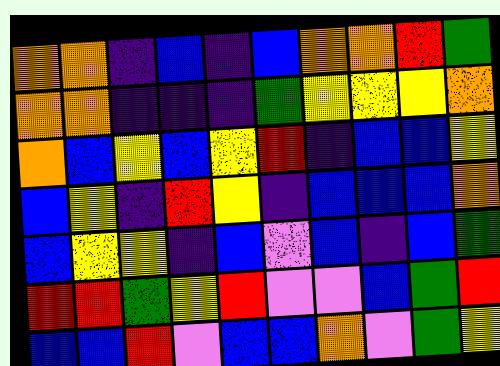[["orange", "orange", "indigo", "blue", "indigo", "blue", "orange", "orange", "red", "green"], ["orange", "orange", "indigo", "indigo", "indigo", "green", "yellow", "yellow", "yellow", "orange"], ["orange", "blue", "yellow", "blue", "yellow", "red", "indigo", "blue", "blue", "yellow"], ["blue", "yellow", "indigo", "red", "yellow", "indigo", "blue", "blue", "blue", "orange"], ["blue", "yellow", "yellow", "indigo", "blue", "violet", "blue", "indigo", "blue", "green"], ["red", "red", "green", "yellow", "red", "violet", "violet", "blue", "green", "red"], ["blue", "blue", "red", "violet", "blue", "blue", "orange", "violet", "green", "yellow"]]